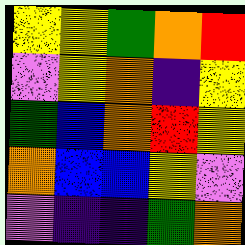[["yellow", "yellow", "green", "orange", "red"], ["violet", "yellow", "orange", "indigo", "yellow"], ["green", "blue", "orange", "red", "yellow"], ["orange", "blue", "blue", "yellow", "violet"], ["violet", "indigo", "indigo", "green", "orange"]]